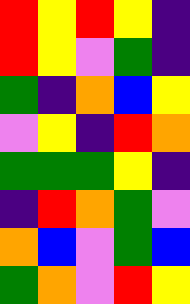[["red", "yellow", "red", "yellow", "indigo"], ["red", "yellow", "violet", "green", "indigo"], ["green", "indigo", "orange", "blue", "yellow"], ["violet", "yellow", "indigo", "red", "orange"], ["green", "green", "green", "yellow", "indigo"], ["indigo", "red", "orange", "green", "violet"], ["orange", "blue", "violet", "green", "blue"], ["green", "orange", "violet", "red", "yellow"]]